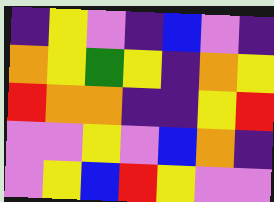[["indigo", "yellow", "violet", "indigo", "blue", "violet", "indigo"], ["orange", "yellow", "green", "yellow", "indigo", "orange", "yellow"], ["red", "orange", "orange", "indigo", "indigo", "yellow", "red"], ["violet", "violet", "yellow", "violet", "blue", "orange", "indigo"], ["violet", "yellow", "blue", "red", "yellow", "violet", "violet"]]